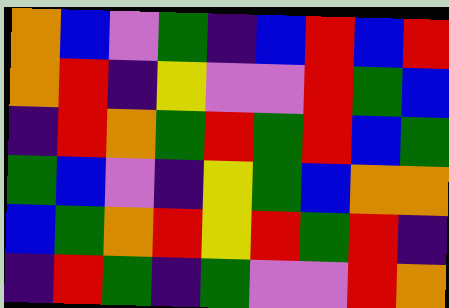[["orange", "blue", "violet", "green", "indigo", "blue", "red", "blue", "red"], ["orange", "red", "indigo", "yellow", "violet", "violet", "red", "green", "blue"], ["indigo", "red", "orange", "green", "red", "green", "red", "blue", "green"], ["green", "blue", "violet", "indigo", "yellow", "green", "blue", "orange", "orange"], ["blue", "green", "orange", "red", "yellow", "red", "green", "red", "indigo"], ["indigo", "red", "green", "indigo", "green", "violet", "violet", "red", "orange"]]